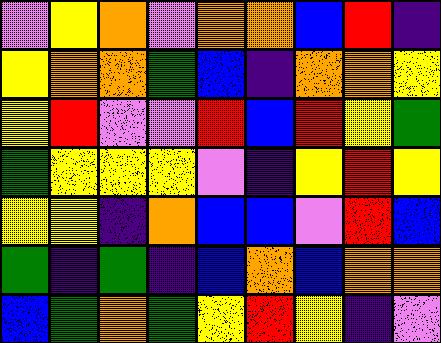[["violet", "yellow", "orange", "violet", "orange", "orange", "blue", "red", "indigo"], ["yellow", "orange", "orange", "green", "blue", "indigo", "orange", "orange", "yellow"], ["yellow", "red", "violet", "violet", "red", "blue", "red", "yellow", "green"], ["green", "yellow", "yellow", "yellow", "violet", "indigo", "yellow", "red", "yellow"], ["yellow", "yellow", "indigo", "orange", "blue", "blue", "violet", "red", "blue"], ["green", "indigo", "green", "indigo", "blue", "orange", "blue", "orange", "orange"], ["blue", "green", "orange", "green", "yellow", "red", "yellow", "indigo", "violet"]]